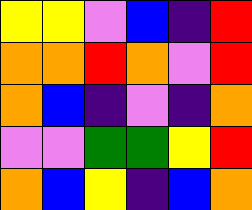[["yellow", "yellow", "violet", "blue", "indigo", "red"], ["orange", "orange", "red", "orange", "violet", "red"], ["orange", "blue", "indigo", "violet", "indigo", "orange"], ["violet", "violet", "green", "green", "yellow", "red"], ["orange", "blue", "yellow", "indigo", "blue", "orange"]]